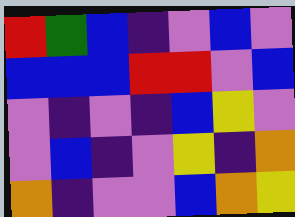[["red", "green", "blue", "indigo", "violet", "blue", "violet"], ["blue", "blue", "blue", "red", "red", "violet", "blue"], ["violet", "indigo", "violet", "indigo", "blue", "yellow", "violet"], ["violet", "blue", "indigo", "violet", "yellow", "indigo", "orange"], ["orange", "indigo", "violet", "violet", "blue", "orange", "yellow"]]